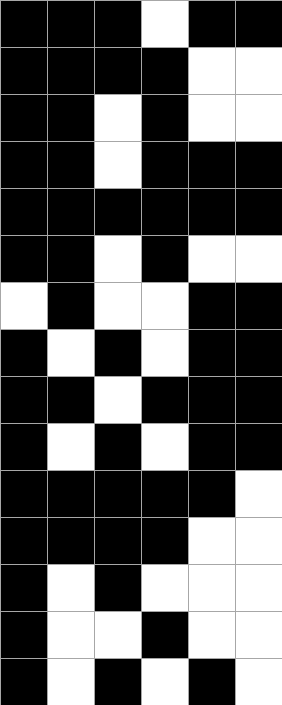[["black", "black", "black", "white", "black", "black"], ["black", "black", "black", "black", "white", "white"], ["black", "black", "white", "black", "white", "white"], ["black", "black", "white", "black", "black", "black"], ["black", "black", "black", "black", "black", "black"], ["black", "black", "white", "black", "white", "white"], ["white", "black", "white", "white", "black", "black"], ["black", "white", "black", "white", "black", "black"], ["black", "black", "white", "black", "black", "black"], ["black", "white", "black", "white", "black", "black"], ["black", "black", "black", "black", "black", "white"], ["black", "black", "black", "black", "white", "white"], ["black", "white", "black", "white", "white", "white"], ["black", "white", "white", "black", "white", "white"], ["black", "white", "black", "white", "black", "white"]]